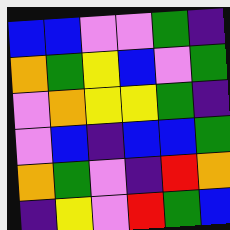[["blue", "blue", "violet", "violet", "green", "indigo"], ["orange", "green", "yellow", "blue", "violet", "green"], ["violet", "orange", "yellow", "yellow", "green", "indigo"], ["violet", "blue", "indigo", "blue", "blue", "green"], ["orange", "green", "violet", "indigo", "red", "orange"], ["indigo", "yellow", "violet", "red", "green", "blue"]]